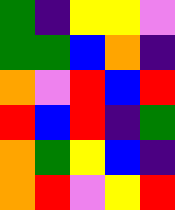[["green", "indigo", "yellow", "yellow", "violet"], ["green", "green", "blue", "orange", "indigo"], ["orange", "violet", "red", "blue", "red"], ["red", "blue", "red", "indigo", "green"], ["orange", "green", "yellow", "blue", "indigo"], ["orange", "red", "violet", "yellow", "red"]]